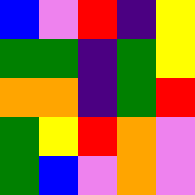[["blue", "violet", "red", "indigo", "yellow"], ["green", "green", "indigo", "green", "yellow"], ["orange", "orange", "indigo", "green", "red"], ["green", "yellow", "red", "orange", "violet"], ["green", "blue", "violet", "orange", "violet"]]